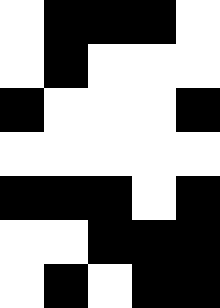[["white", "black", "black", "black", "white"], ["white", "black", "white", "white", "white"], ["black", "white", "white", "white", "black"], ["white", "white", "white", "white", "white"], ["black", "black", "black", "white", "black"], ["white", "white", "black", "black", "black"], ["white", "black", "white", "black", "black"]]